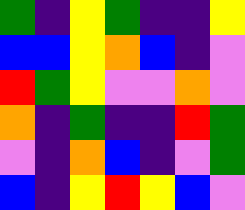[["green", "indigo", "yellow", "green", "indigo", "indigo", "yellow"], ["blue", "blue", "yellow", "orange", "blue", "indigo", "violet"], ["red", "green", "yellow", "violet", "violet", "orange", "violet"], ["orange", "indigo", "green", "indigo", "indigo", "red", "green"], ["violet", "indigo", "orange", "blue", "indigo", "violet", "green"], ["blue", "indigo", "yellow", "red", "yellow", "blue", "violet"]]